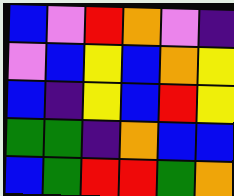[["blue", "violet", "red", "orange", "violet", "indigo"], ["violet", "blue", "yellow", "blue", "orange", "yellow"], ["blue", "indigo", "yellow", "blue", "red", "yellow"], ["green", "green", "indigo", "orange", "blue", "blue"], ["blue", "green", "red", "red", "green", "orange"]]